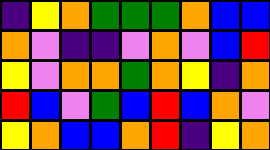[["indigo", "yellow", "orange", "green", "green", "green", "orange", "blue", "blue"], ["orange", "violet", "indigo", "indigo", "violet", "orange", "violet", "blue", "red"], ["yellow", "violet", "orange", "orange", "green", "orange", "yellow", "indigo", "orange"], ["red", "blue", "violet", "green", "blue", "red", "blue", "orange", "violet"], ["yellow", "orange", "blue", "blue", "orange", "red", "indigo", "yellow", "orange"]]